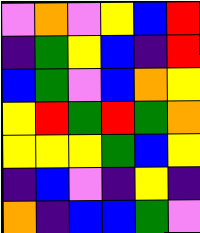[["violet", "orange", "violet", "yellow", "blue", "red"], ["indigo", "green", "yellow", "blue", "indigo", "red"], ["blue", "green", "violet", "blue", "orange", "yellow"], ["yellow", "red", "green", "red", "green", "orange"], ["yellow", "yellow", "yellow", "green", "blue", "yellow"], ["indigo", "blue", "violet", "indigo", "yellow", "indigo"], ["orange", "indigo", "blue", "blue", "green", "violet"]]